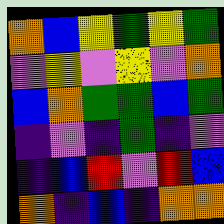[["orange", "blue", "yellow", "green", "yellow", "green"], ["violet", "yellow", "violet", "yellow", "violet", "orange"], ["blue", "orange", "green", "green", "blue", "green"], ["indigo", "violet", "indigo", "green", "indigo", "violet"], ["indigo", "blue", "red", "violet", "red", "blue"], ["orange", "indigo", "blue", "indigo", "orange", "orange"]]